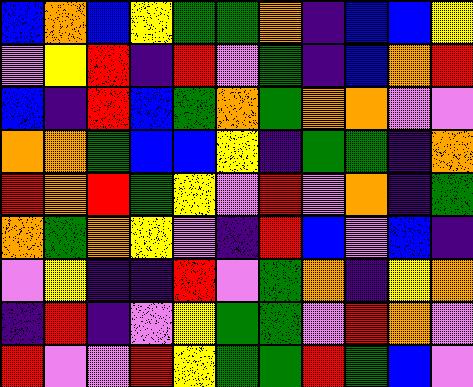[["blue", "orange", "blue", "yellow", "green", "green", "orange", "indigo", "blue", "blue", "yellow"], ["violet", "yellow", "red", "indigo", "red", "violet", "green", "indigo", "blue", "orange", "red"], ["blue", "indigo", "red", "blue", "green", "orange", "green", "orange", "orange", "violet", "violet"], ["orange", "orange", "green", "blue", "blue", "yellow", "indigo", "green", "green", "indigo", "orange"], ["red", "orange", "red", "green", "yellow", "violet", "red", "violet", "orange", "indigo", "green"], ["orange", "green", "orange", "yellow", "violet", "indigo", "red", "blue", "violet", "blue", "indigo"], ["violet", "yellow", "indigo", "indigo", "red", "violet", "green", "orange", "indigo", "yellow", "orange"], ["indigo", "red", "indigo", "violet", "yellow", "green", "green", "violet", "red", "orange", "violet"], ["red", "violet", "violet", "red", "yellow", "green", "green", "red", "green", "blue", "violet"]]